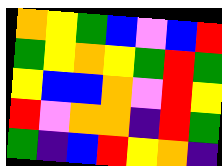[["orange", "yellow", "green", "blue", "violet", "blue", "red"], ["green", "yellow", "orange", "yellow", "green", "red", "green"], ["yellow", "blue", "blue", "orange", "violet", "red", "yellow"], ["red", "violet", "orange", "orange", "indigo", "red", "green"], ["green", "indigo", "blue", "red", "yellow", "orange", "indigo"]]